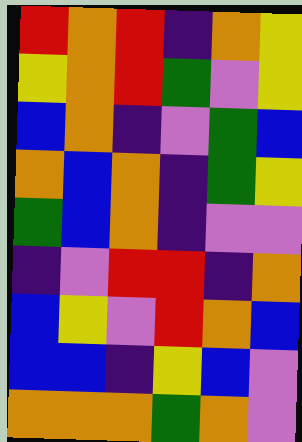[["red", "orange", "red", "indigo", "orange", "yellow"], ["yellow", "orange", "red", "green", "violet", "yellow"], ["blue", "orange", "indigo", "violet", "green", "blue"], ["orange", "blue", "orange", "indigo", "green", "yellow"], ["green", "blue", "orange", "indigo", "violet", "violet"], ["indigo", "violet", "red", "red", "indigo", "orange"], ["blue", "yellow", "violet", "red", "orange", "blue"], ["blue", "blue", "indigo", "yellow", "blue", "violet"], ["orange", "orange", "orange", "green", "orange", "violet"]]